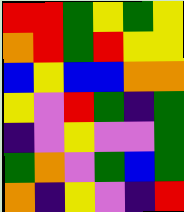[["red", "red", "green", "yellow", "green", "yellow"], ["orange", "red", "green", "red", "yellow", "yellow"], ["blue", "yellow", "blue", "blue", "orange", "orange"], ["yellow", "violet", "red", "green", "indigo", "green"], ["indigo", "violet", "yellow", "violet", "violet", "green"], ["green", "orange", "violet", "green", "blue", "green"], ["orange", "indigo", "yellow", "violet", "indigo", "red"]]